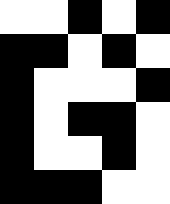[["white", "white", "black", "white", "black"], ["black", "black", "white", "black", "white"], ["black", "white", "white", "white", "black"], ["black", "white", "black", "black", "white"], ["black", "white", "white", "black", "white"], ["black", "black", "black", "white", "white"]]